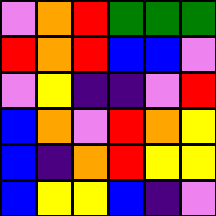[["violet", "orange", "red", "green", "green", "green"], ["red", "orange", "red", "blue", "blue", "violet"], ["violet", "yellow", "indigo", "indigo", "violet", "red"], ["blue", "orange", "violet", "red", "orange", "yellow"], ["blue", "indigo", "orange", "red", "yellow", "yellow"], ["blue", "yellow", "yellow", "blue", "indigo", "violet"]]